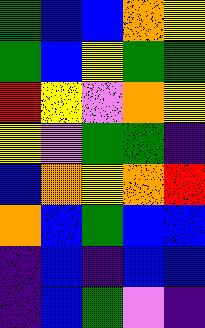[["green", "blue", "blue", "orange", "yellow"], ["green", "blue", "yellow", "green", "green"], ["red", "yellow", "violet", "orange", "yellow"], ["yellow", "violet", "green", "green", "indigo"], ["blue", "orange", "yellow", "orange", "red"], ["orange", "blue", "green", "blue", "blue"], ["indigo", "blue", "indigo", "blue", "blue"], ["indigo", "blue", "green", "violet", "indigo"]]